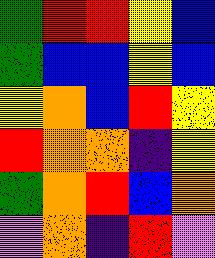[["green", "red", "red", "yellow", "blue"], ["green", "blue", "blue", "yellow", "blue"], ["yellow", "orange", "blue", "red", "yellow"], ["red", "orange", "orange", "indigo", "yellow"], ["green", "orange", "red", "blue", "orange"], ["violet", "orange", "indigo", "red", "violet"]]